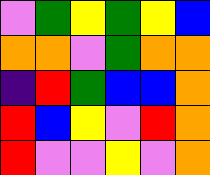[["violet", "green", "yellow", "green", "yellow", "blue"], ["orange", "orange", "violet", "green", "orange", "orange"], ["indigo", "red", "green", "blue", "blue", "orange"], ["red", "blue", "yellow", "violet", "red", "orange"], ["red", "violet", "violet", "yellow", "violet", "orange"]]